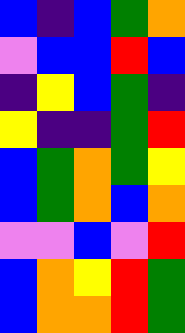[["blue", "indigo", "blue", "green", "orange"], ["violet", "blue", "blue", "red", "blue"], ["indigo", "yellow", "blue", "green", "indigo"], ["yellow", "indigo", "indigo", "green", "red"], ["blue", "green", "orange", "green", "yellow"], ["blue", "green", "orange", "blue", "orange"], ["violet", "violet", "blue", "violet", "red"], ["blue", "orange", "yellow", "red", "green"], ["blue", "orange", "orange", "red", "green"]]